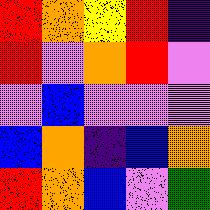[["red", "orange", "yellow", "red", "indigo"], ["red", "violet", "orange", "red", "violet"], ["violet", "blue", "violet", "violet", "violet"], ["blue", "orange", "indigo", "blue", "orange"], ["red", "orange", "blue", "violet", "green"]]